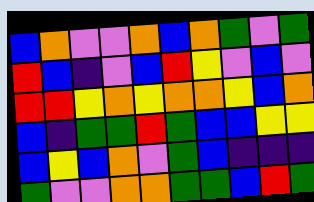[["blue", "orange", "violet", "violet", "orange", "blue", "orange", "green", "violet", "green"], ["red", "blue", "indigo", "violet", "blue", "red", "yellow", "violet", "blue", "violet"], ["red", "red", "yellow", "orange", "yellow", "orange", "orange", "yellow", "blue", "orange"], ["blue", "indigo", "green", "green", "red", "green", "blue", "blue", "yellow", "yellow"], ["blue", "yellow", "blue", "orange", "violet", "green", "blue", "indigo", "indigo", "indigo"], ["green", "violet", "violet", "orange", "orange", "green", "green", "blue", "red", "green"]]